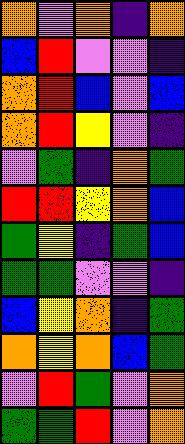[["orange", "violet", "orange", "indigo", "orange"], ["blue", "red", "violet", "violet", "indigo"], ["orange", "red", "blue", "violet", "blue"], ["orange", "red", "yellow", "violet", "indigo"], ["violet", "green", "indigo", "orange", "green"], ["red", "red", "yellow", "orange", "blue"], ["green", "yellow", "indigo", "green", "blue"], ["green", "green", "violet", "violet", "indigo"], ["blue", "yellow", "orange", "indigo", "green"], ["orange", "yellow", "orange", "blue", "green"], ["violet", "red", "green", "violet", "orange"], ["green", "green", "red", "violet", "orange"]]